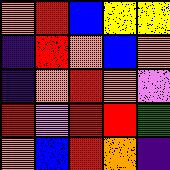[["orange", "red", "blue", "yellow", "yellow"], ["indigo", "red", "orange", "blue", "orange"], ["indigo", "orange", "red", "orange", "violet"], ["red", "violet", "red", "red", "green"], ["orange", "blue", "red", "orange", "indigo"]]